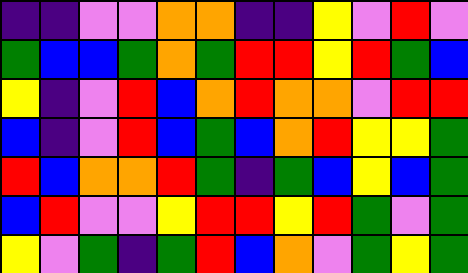[["indigo", "indigo", "violet", "violet", "orange", "orange", "indigo", "indigo", "yellow", "violet", "red", "violet"], ["green", "blue", "blue", "green", "orange", "green", "red", "red", "yellow", "red", "green", "blue"], ["yellow", "indigo", "violet", "red", "blue", "orange", "red", "orange", "orange", "violet", "red", "red"], ["blue", "indigo", "violet", "red", "blue", "green", "blue", "orange", "red", "yellow", "yellow", "green"], ["red", "blue", "orange", "orange", "red", "green", "indigo", "green", "blue", "yellow", "blue", "green"], ["blue", "red", "violet", "violet", "yellow", "red", "red", "yellow", "red", "green", "violet", "green"], ["yellow", "violet", "green", "indigo", "green", "red", "blue", "orange", "violet", "green", "yellow", "green"]]